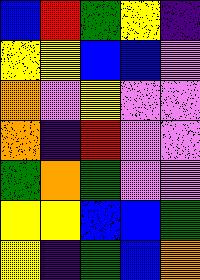[["blue", "red", "green", "yellow", "indigo"], ["yellow", "yellow", "blue", "blue", "violet"], ["orange", "violet", "yellow", "violet", "violet"], ["orange", "indigo", "red", "violet", "violet"], ["green", "orange", "green", "violet", "violet"], ["yellow", "yellow", "blue", "blue", "green"], ["yellow", "indigo", "green", "blue", "orange"]]